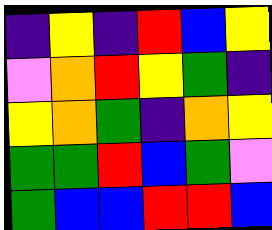[["indigo", "yellow", "indigo", "red", "blue", "yellow"], ["violet", "orange", "red", "yellow", "green", "indigo"], ["yellow", "orange", "green", "indigo", "orange", "yellow"], ["green", "green", "red", "blue", "green", "violet"], ["green", "blue", "blue", "red", "red", "blue"]]